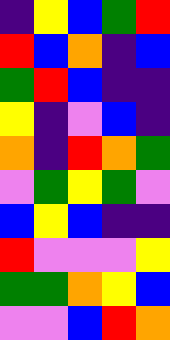[["indigo", "yellow", "blue", "green", "red"], ["red", "blue", "orange", "indigo", "blue"], ["green", "red", "blue", "indigo", "indigo"], ["yellow", "indigo", "violet", "blue", "indigo"], ["orange", "indigo", "red", "orange", "green"], ["violet", "green", "yellow", "green", "violet"], ["blue", "yellow", "blue", "indigo", "indigo"], ["red", "violet", "violet", "violet", "yellow"], ["green", "green", "orange", "yellow", "blue"], ["violet", "violet", "blue", "red", "orange"]]